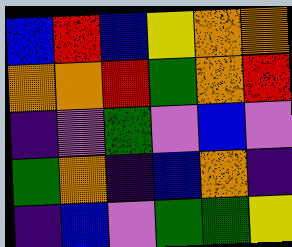[["blue", "red", "blue", "yellow", "orange", "orange"], ["orange", "orange", "red", "green", "orange", "red"], ["indigo", "violet", "green", "violet", "blue", "violet"], ["green", "orange", "indigo", "blue", "orange", "indigo"], ["indigo", "blue", "violet", "green", "green", "yellow"]]